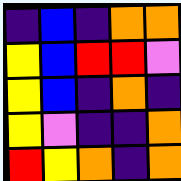[["indigo", "blue", "indigo", "orange", "orange"], ["yellow", "blue", "red", "red", "violet"], ["yellow", "blue", "indigo", "orange", "indigo"], ["yellow", "violet", "indigo", "indigo", "orange"], ["red", "yellow", "orange", "indigo", "orange"]]